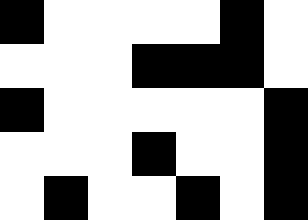[["black", "white", "white", "white", "white", "black", "white"], ["white", "white", "white", "black", "black", "black", "white"], ["black", "white", "white", "white", "white", "white", "black"], ["white", "white", "white", "black", "white", "white", "black"], ["white", "black", "white", "white", "black", "white", "black"]]